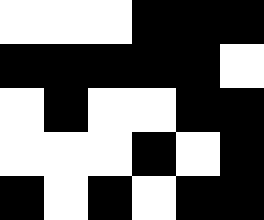[["white", "white", "white", "black", "black", "black"], ["black", "black", "black", "black", "black", "white"], ["white", "black", "white", "white", "black", "black"], ["white", "white", "white", "black", "white", "black"], ["black", "white", "black", "white", "black", "black"]]